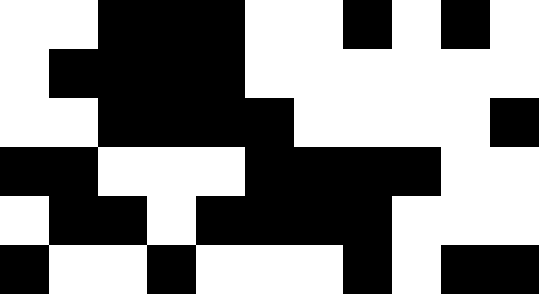[["white", "white", "black", "black", "black", "white", "white", "black", "white", "black", "white"], ["white", "black", "black", "black", "black", "white", "white", "white", "white", "white", "white"], ["white", "white", "black", "black", "black", "black", "white", "white", "white", "white", "black"], ["black", "black", "white", "white", "white", "black", "black", "black", "black", "white", "white"], ["white", "black", "black", "white", "black", "black", "black", "black", "white", "white", "white"], ["black", "white", "white", "black", "white", "white", "white", "black", "white", "black", "black"]]